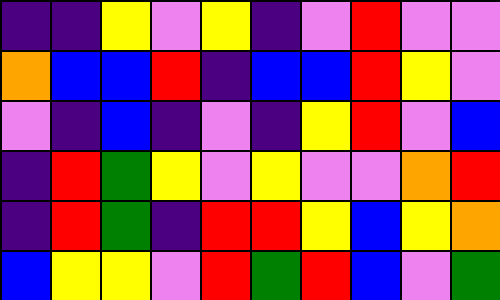[["indigo", "indigo", "yellow", "violet", "yellow", "indigo", "violet", "red", "violet", "violet"], ["orange", "blue", "blue", "red", "indigo", "blue", "blue", "red", "yellow", "violet"], ["violet", "indigo", "blue", "indigo", "violet", "indigo", "yellow", "red", "violet", "blue"], ["indigo", "red", "green", "yellow", "violet", "yellow", "violet", "violet", "orange", "red"], ["indigo", "red", "green", "indigo", "red", "red", "yellow", "blue", "yellow", "orange"], ["blue", "yellow", "yellow", "violet", "red", "green", "red", "blue", "violet", "green"]]